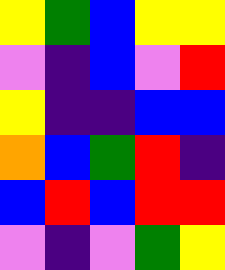[["yellow", "green", "blue", "yellow", "yellow"], ["violet", "indigo", "blue", "violet", "red"], ["yellow", "indigo", "indigo", "blue", "blue"], ["orange", "blue", "green", "red", "indigo"], ["blue", "red", "blue", "red", "red"], ["violet", "indigo", "violet", "green", "yellow"]]